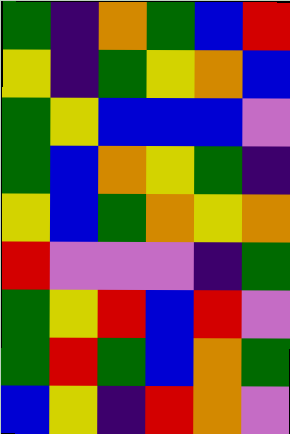[["green", "indigo", "orange", "green", "blue", "red"], ["yellow", "indigo", "green", "yellow", "orange", "blue"], ["green", "yellow", "blue", "blue", "blue", "violet"], ["green", "blue", "orange", "yellow", "green", "indigo"], ["yellow", "blue", "green", "orange", "yellow", "orange"], ["red", "violet", "violet", "violet", "indigo", "green"], ["green", "yellow", "red", "blue", "red", "violet"], ["green", "red", "green", "blue", "orange", "green"], ["blue", "yellow", "indigo", "red", "orange", "violet"]]